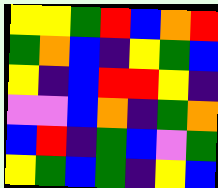[["yellow", "yellow", "green", "red", "blue", "orange", "red"], ["green", "orange", "blue", "indigo", "yellow", "green", "blue"], ["yellow", "indigo", "blue", "red", "red", "yellow", "indigo"], ["violet", "violet", "blue", "orange", "indigo", "green", "orange"], ["blue", "red", "indigo", "green", "blue", "violet", "green"], ["yellow", "green", "blue", "green", "indigo", "yellow", "blue"]]